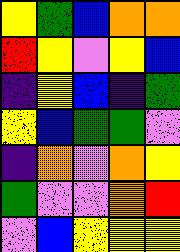[["yellow", "green", "blue", "orange", "orange"], ["red", "yellow", "violet", "yellow", "blue"], ["indigo", "yellow", "blue", "indigo", "green"], ["yellow", "blue", "green", "green", "violet"], ["indigo", "orange", "violet", "orange", "yellow"], ["green", "violet", "violet", "orange", "red"], ["violet", "blue", "yellow", "yellow", "yellow"]]